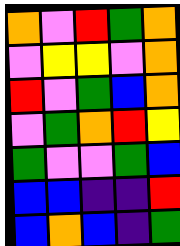[["orange", "violet", "red", "green", "orange"], ["violet", "yellow", "yellow", "violet", "orange"], ["red", "violet", "green", "blue", "orange"], ["violet", "green", "orange", "red", "yellow"], ["green", "violet", "violet", "green", "blue"], ["blue", "blue", "indigo", "indigo", "red"], ["blue", "orange", "blue", "indigo", "green"]]